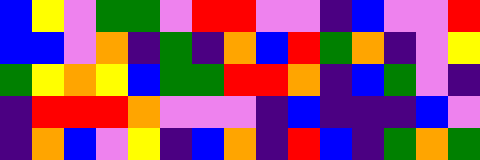[["blue", "yellow", "violet", "green", "green", "violet", "red", "red", "violet", "violet", "indigo", "blue", "violet", "violet", "red"], ["blue", "blue", "violet", "orange", "indigo", "green", "indigo", "orange", "blue", "red", "green", "orange", "indigo", "violet", "yellow"], ["green", "yellow", "orange", "yellow", "blue", "green", "green", "red", "red", "orange", "indigo", "blue", "green", "violet", "indigo"], ["indigo", "red", "red", "red", "orange", "violet", "violet", "violet", "indigo", "blue", "indigo", "indigo", "indigo", "blue", "violet"], ["indigo", "orange", "blue", "violet", "yellow", "indigo", "blue", "orange", "indigo", "red", "blue", "indigo", "green", "orange", "green"]]